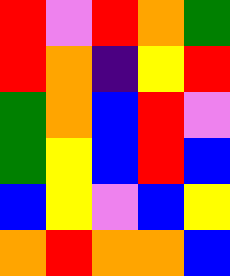[["red", "violet", "red", "orange", "green"], ["red", "orange", "indigo", "yellow", "red"], ["green", "orange", "blue", "red", "violet"], ["green", "yellow", "blue", "red", "blue"], ["blue", "yellow", "violet", "blue", "yellow"], ["orange", "red", "orange", "orange", "blue"]]